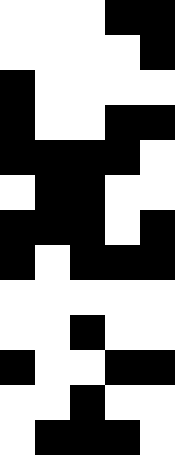[["white", "white", "white", "black", "black"], ["white", "white", "white", "white", "black"], ["black", "white", "white", "white", "white"], ["black", "white", "white", "black", "black"], ["black", "black", "black", "black", "white"], ["white", "black", "black", "white", "white"], ["black", "black", "black", "white", "black"], ["black", "white", "black", "black", "black"], ["white", "white", "white", "white", "white"], ["white", "white", "black", "white", "white"], ["black", "white", "white", "black", "black"], ["white", "white", "black", "white", "white"], ["white", "black", "black", "black", "white"]]